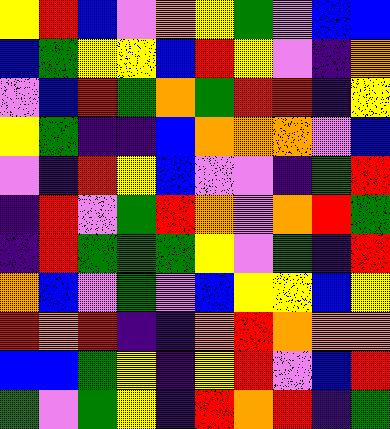[["yellow", "red", "blue", "violet", "orange", "yellow", "green", "violet", "blue", "blue"], ["blue", "green", "yellow", "yellow", "blue", "red", "yellow", "violet", "indigo", "orange"], ["violet", "blue", "red", "green", "orange", "green", "red", "red", "indigo", "yellow"], ["yellow", "green", "indigo", "indigo", "blue", "orange", "orange", "orange", "violet", "blue"], ["violet", "indigo", "red", "yellow", "blue", "violet", "violet", "indigo", "green", "red"], ["indigo", "red", "violet", "green", "red", "orange", "violet", "orange", "red", "green"], ["indigo", "red", "green", "green", "green", "yellow", "violet", "green", "indigo", "red"], ["orange", "blue", "violet", "green", "violet", "blue", "yellow", "yellow", "blue", "yellow"], ["red", "orange", "red", "indigo", "indigo", "orange", "red", "orange", "orange", "orange"], ["blue", "blue", "green", "yellow", "indigo", "yellow", "red", "violet", "blue", "red"], ["green", "violet", "green", "yellow", "indigo", "red", "orange", "red", "indigo", "green"]]